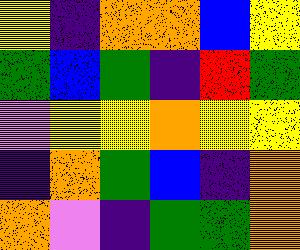[["yellow", "indigo", "orange", "orange", "blue", "yellow"], ["green", "blue", "green", "indigo", "red", "green"], ["violet", "yellow", "yellow", "orange", "yellow", "yellow"], ["indigo", "orange", "green", "blue", "indigo", "orange"], ["orange", "violet", "indigo", "green", "green", "orange"]]